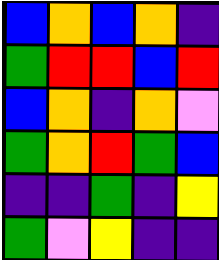[["blue", "orange", "blue", "orange", "indigo"], ["green", "red", "red", "blue", "red"], ["blue", "orange", "indigo", "orange", "violet"], ["green", "orange", "red", "green", "blue"], ["indigo", "indigo", "green", "indigo", "yellow"], ["green", "violet", "yellow", "indigo", "indigo"]]